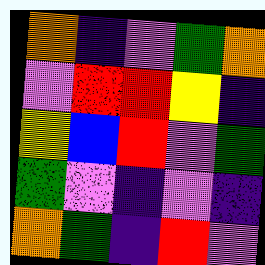[["orange", "indigo", "violet", "green", "orange"], ["violet", "red", "red", "yellow", "indigo"], ["yellow", "blue", "red", "violet", "green"], ["green", "violet", "indigo", "violet", "indigo"], ["orange", "green", "indigo", "red", "violet"]]